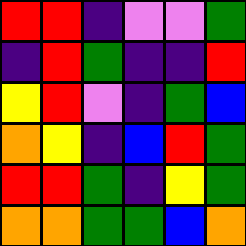[["red", "red", "indigo", "violet", "violet", "green"], ["indigo", "red", "green", "indigo", "indigo", "red"], ["yellow", "red", "violet", "indigo", "green", "blue"], ["orange", "yellow", "indigo", "blue", "red", "green"], ["red", "red", "green", "indigo", "yellow", "green"], ["orange", "orange", "green", "green", "blue", "orange"]]